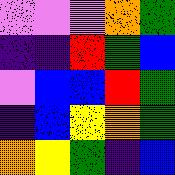[["violet", "violet", "violet", "orange", "green"], ["indigo", "indigo", "red", "green", "blue"], ["violet", "blue", "blue", "red", "green"], ["indigo", "blue", "yellow", "orange", "green"], ["orange", "yellow", "green", "indigo", "blue"]]